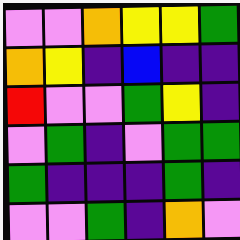[["violet", "violet", "orange", "yellow", "yellow", "green"], ["orange", "yellow", "indigo", "blue", "indigo", "indigo"], ["red", "violet", "violet", "green", "yellow", "indigo"], ["violet", "green", "indigo", "violet", "green", "green"], ["green", "indigo", "indigo", "indigo", "green", "indigo"], ["violet", "violet", "green", "indigo", "orange", "violet"]]